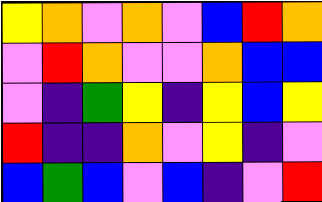[["yellow", "orange", "violet", "orange", "violet", "blue", "red", "orange"], ["violet", "red", "orange", "violet", "violet", "orange", "blue", "blue"], ["violet", "indigo", "green", "yellow", "indigo", "yellow", "blue", "yellow"], ["red", "indigo", "indigo", "orange", "violet", "yellow", "indigo", "violet"], ["blue", "green", "blue", "violet", "blue", "indigo", "violet", "red"]]